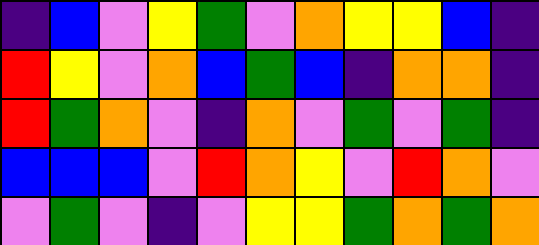[["indigo", "blue", "violet", "yellow", "green", "violet", "orange", "yellow", "yellow", "blue", "indigo"], ["red", "yellow", "violet", "orange", "blue", "green", "blue", "indigo", "orange", "orange", "indigo"], ["red", "green", "orange", "violet", "indigo", "orange", "violet", "green", "violet", "green", "indigo"], ["blue", "blue", "blue", "violet", "red", "orange", "yellow", "violet", "red", "orange", "violet"], ["violet", "green", "violet", "indigo", "violet", "yellow", "yellow", "green", "orange", "green", "orange"]]